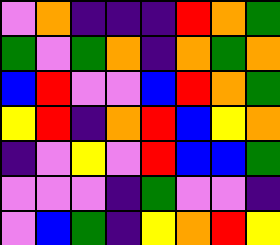[["violet", "orange", "indigo", "indigo", "indigo", "red", "orange", "green"], ["green", "violet", "green", "orange", "indigo", "orange", "green", "orange"], ["blue", "red", "violet", "violet", "blue", "red", "orange", "green"], ["yellow", "red", "indigo", "orange", "red", "blue", "yellow", "orange"], ["indigo", "violet", "yellow", "violet", "red", "blue", "blue", "green"], ["violet", "violet", "violet", "indigo", "green", "violet", "violet", "indigo"], ["violet", "blue", "green", "indigo", "yellow", "orange", "red", "yellow"]]